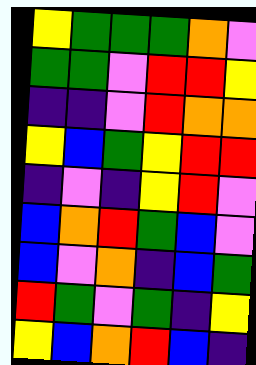[["yellow", "green", "green", "green", "orange", "violet"], ["green", "green", "violet", "red", "red", "yellow"], ["indigo", "indigo", "violet", "red", "orange", "orange"], ["yellow", "blue", "green", "yellow", "red", "red"], ["indigo", "violet", "indigo", "yellow", "red", "violet"], ["blue", "orange", "red", "green", "blue", "violet"], ["blue", "violet", "orange", "indigo", "blue", "green"], ["red", "green", "violet", "green", "indigo", "yellow"], ["yellow", "blue", "orange", "red", "blue", "indigo"]]